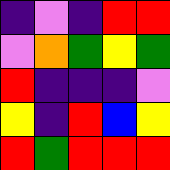[["indigo", "violet", "indigo", "red", "red"], ["violet", "orange", "green", "yellow", "green"], ["red", "indigo", "indigo", "indigo", "violet"], ["yellow", "indigo", "red", "blue", "yellow"], ["red", "green", "red", "red", "red"]]